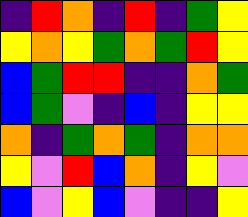[["indigo", "red", "orange", "indigo", "red", "indigo", "green", "yellow"], ["yellow", "orange", "yellow", "green", "orange", "green", "red", "yellow"], ["blue", "green", "red", "red", "indigo", "indigo", "orange", "green"], ["blue", "green", "violet", "indigo", "blue", "indigo", "yellow", "yellow"], ["orange", "indigo", "green", "orange", "green", "indigo", "orange", "orange"], ["yellow", "violet", "red", "blue", "orange", "indigo", "yellow", "violet"], ["blue", "violet", "yellow", "blue", "violet", "indigo", "indigo", "yellow"]]